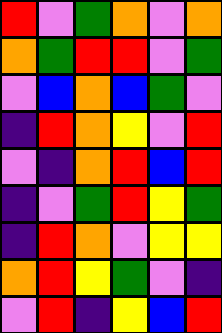[["red", "violet", "green", "orange", "violet", "orange"], ["orange", "green", "red", "red", "violet", "green"], ["violet", "blue", "orange", "blue", "green", "violet"], ["indigo", "red", "orange", "yellow", "violet", "red"], ["violet", "indigo", "orange", "red", "blue", "red"], ["indigo", "violet", "green", "red", "yellow", "green"], ["indigo", "red", "orange", "violet", "yellow", "yellow"], ["orange", "red", "yellow", "green", "violet", "indigo"], ["violet", "red", "indigo", "yellow", "blue", "red"]]